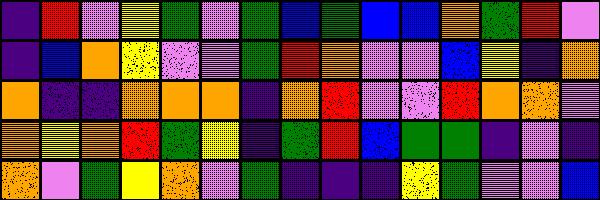[["indigo", "red", "violet", "yellow", "green", "violet", "green", "blue", "green", "blue", "blue", "orange", "green", "red", "violet"], ["indigo", "blue", "orange", "yellow", "violet", "violet", "green", "red", "orange", "violet", "violet", "blue", "yellow", "indigo", "orange"], ["orange", "indigo", "indigo", "orange", "orange", "orange", "indigo", "orange", "red", "violet", "violet", "red", "orange", "orange", "violet"], ["orange", "yellow", "orange", "red", "green", "yellow", "indigo", "green", "red", "blue", "green", "green", "indigo", "violet", "indigo"], ["orange", "violet", "green", "yellow", "orange", "violet", "green", "indigo", "indigo", "indigo", "yellow", "green", "violet", "violet", "blue"]]